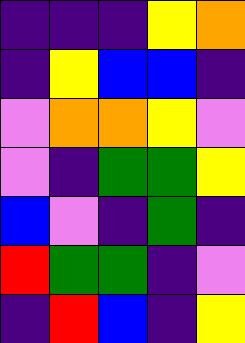[["indigo", "indigo", "indigo", "yellow", "orange"], ["indigo", "yellow", "blue", "blue", "indigo"], ["violet", "orange", "orange", "yellow", "violet"], ["violet", "indigo", "green", "green", "yellow"], ["blue", "violet", "indigo", "green", "indigo"], ["red", "green", "green", "indigo", "violet"], ["indigo", "red", "blue", "indigo", "yellow"]]